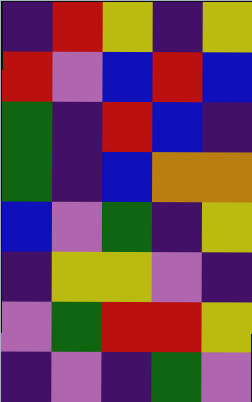[["indigo", "red", "yellow", "indigo", "yellow"], ["red", "violet", "blue", "red", "blue"], ["green", "indigo", "red", "blue", "indigo"], ["green", "indigo", "blue", "orange", "orange"], ["blue", "violet", "green", "indigo", "yellow"], ["indigo", "yellow", "yellow", "violet", "indigo"], ["violet", "green", "red", "red", "yellow"], ["indigo", "violet", "indigo", "green", "violet"]]